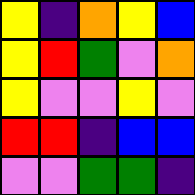[["yellow", "indigo", "orange", "yellow", "blue"], ["yellow", "red", "green", "violet", "orange"], ["yellow", "violet", "violet", "yellow", "violet"], ["red", "red", "indigo", "blue", "blue"], ["violet", "violet", "green", "green", "indigo"]]